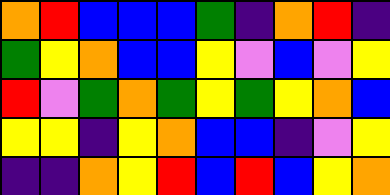[["orange", "red", "blue", "blue", "blue", "green", "indigo", "orange", "red", "indigo"], ["green", "yellow", "orange", "blue", "blue", "yellow", "violet", "blue", "violet", "yellow"], ["red", "violet", "green", "orange", "green", "yellow", "green", "yellow", "orange", "blue"], ["yellow", "yellow", "indigo", "yellow", "orange", "blue", "blue", "indigo", "violet", "yellow"], ["indigo", "indigo", "orange", "yellow", "red", "blue", "red", "blue", "yellow", "orange"]]